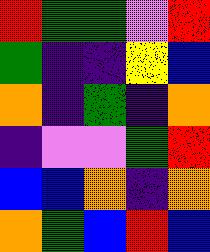[["red", "green", "green", "violet", "red"], ["green", "indigo", "indigo", "yellow", "blue"], ["orange", "indigo", "green", "indigo", "orange"], ["indigo", "violet", "violet", "green", "red"], ["blue", "blue", "orange", "indigo", "orange"], ["orange", "green", "blue", "red", "blue"]]